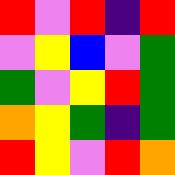[["red", "violet", "red", "indigo", "red"], ["violet", "yellow", "blue", "violet", "green"], ["green", "violet", "yellow", "red", "green"], ["orange", "yellow", "green", "indigo", "green"], ["red", "yellow", "violet", "red", "orange"]]